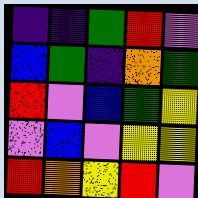[["indigo", "indigo", "green", "red", "violet"], ["blue", "green", "indigo", "orange", "green"], ["red", "violet", "blue", "green", "yellow"], ["violet", "blue", "violet", "yellow", "yellow"], ["red", "orange", "yellow", "red", "violet"]]